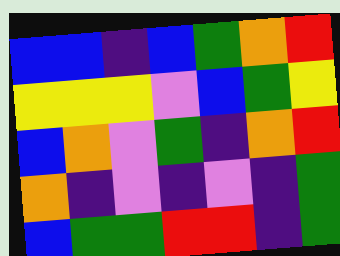[["blue", "blue", "indigo", "blue", "green", "orange", "red"], ["yellow", "yellow", "yellow", "violet", "blue", "green", "yellow"], ["blue", "orange", "violet", "green", "indigo", "orange", "red"], ["orange", "indigo", "violet", "indigo", "violet", "indigo", "green"], ["blue", "green", "green", "red", "red", "indigo", "green"]]